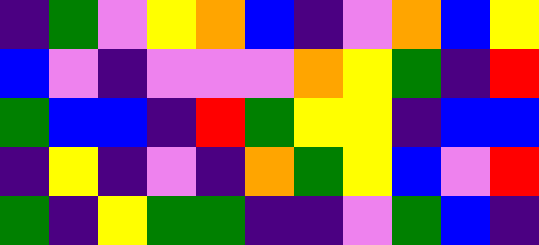[["indigo", "green", "violet", "yellow", "orange", "blue", "indigo", "violet", "orange", "blue", "yellow"], ["blue", "violet", "indigo", "violet", "violet", "violet", "orange", "yellow", "green", "indigo", "red"], ["green", "blue", "blue", "indigo", "red", "green", "yellow", "yellow", "indigo", "blue", "blue"], ["indigo", "yellow", "indigo", "violet", "indigo", "orange", "green", "yellow", "blue", "violet", "red"], ["green", "indigo", "yellow", "green", "green", "indigo", "indigo", "violet", "green", "blue", "indigo"]]